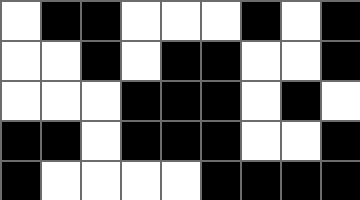[["white", "black", "black", "white", "white", "white", "black", "white", "black"], ["white", "white", "black", "white", "black", "black", "white", "white", "black"], ["white", "white", "white", "black", "black", "black", "white", "black", "white"], ["black", "black", "white", "black", "black", "black", "white", "white", "black"], ["black", "white", "white", "white", "white", "black", "black", "black", "black"]]